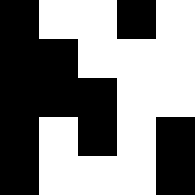[["black", "white", "white", "black", "white"], ["black", "black", "white", "white", "white"], ["black", "black", "black", "white", "white"], ["black", "white", "black", "white", "black"], ["black", "white", "white", "white", "black"]]